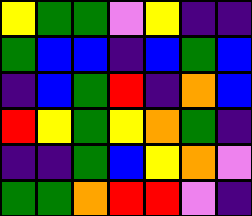[["yellow", "green", "green", "violet", "yellow", "indigo", "indigo"], ["green", "blue", "blue", "indigo", "blue", "green", "blue"], ["indigo", "blue", "green", "red", "indigo", "orange", "blue"], ["red", "yellow", "green", "yellow", "orange", "green", "indigo"], ["indigo", "indigo", "green", "blue", "yellow", "orange", "violet"], ["green", "green", "orange", "red", "red", "violet", "indigo"]]